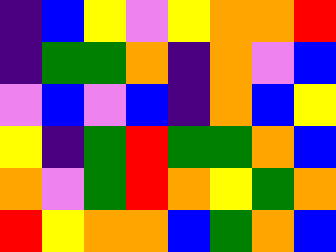[["indigo", "blue", "yellow", "violet", "yellow", "orange", "orange", "red"], ["indigo", "green", "green", "orange", "indigo", "orange", "violet", "blue"], ["violet", "blue", "violet", "blue", "indigo", "orange", "blue", "yellow"], ["yellow", "indigo", "green", "red", "green", "green", "orange", "blue"], ["orange", "violet", "green", "red", "orange", "yellow", "green", "orange"], ["red", "yellow", "orange", "orange", "blue", "green", "orange", "blue"]]